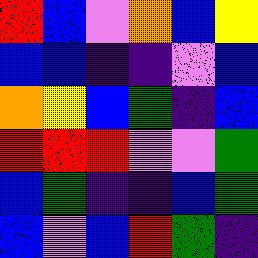[["red", "blue", "violet", "orange", "blue", "yellow"], ["blue", "blue", "indigo", "indigo", "violet", "blue"], ["orange", "yellow", "blue", "green", "indigo", "blue"], ["red", "red", "red", "violet", "violet", "green"], ["blue", "green", "indigo", "indigo", "blue", "green"], ["blue", "violet", "blue", "red", "green", "indigo"]]